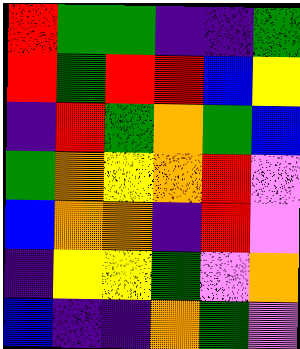[["red", "green", "green", "indigo", "indigo", "green"], ["red", "green", "red", "red", "blue", "yellow"], ["indigo", "red", "green", "orange", "green", "blue"], ["green", "orange", "yellow", "orange", "red", "violet"], ["blue", "orange", "orange", "indigo", "red", "violet"], ["indigo", "yellow", "yellow", "green", "violet", "orange"], ["blue", "indigo", "indigo", "orange", "green", "violet"]]